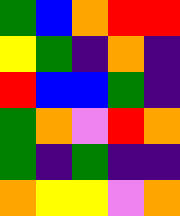[["green", "blue", "orange", "red", "red"], ["yellow", "green", "indigo", "orange", "indigo"], ["red", "blue", "blue", "green", "indigo"], ["green", "orange", "violet", "red", "orange"], ["green", "indigo", "green", "indigo", "indigo"], ["orange", "yellow", "yellow", "violet", "orange"]]